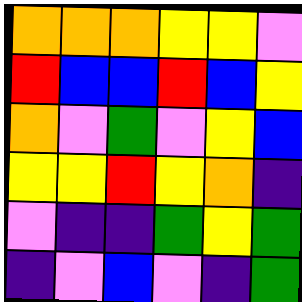[["orange", "orange", "orange", "yellow", "yellow", "violet"], ["red", "blue", "blue", "red", "blue", "yellow"], ["orange", "violet", "green", "violet", "yellow", "blue"], ["yellow", "yellow", "red", "yellow", "orange", "indigo"], ["violet", "indigo", "indigo", "green", "yellow", "green"], ["indigo", "violet", "blue", "violet", "indigo", "green"]]